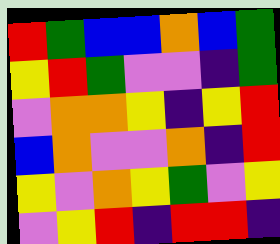[["red", "green", "blue", "blue", "orange", "blue", "green"], ["yellow", "red", "green", "violet", "violet", "indigo", "green"], ["violet", "orange", "orange", "yellow", "indigo", "yellow", "red"], ["blue", "orange", "violet", "violet", "orange", "indigo", "red"], ["yellow", "violet", "orange", "yellow", "green", "violet", "yellow"], ["violet", "yellow", "red", "indigo", "red", "red", "indigo"]]